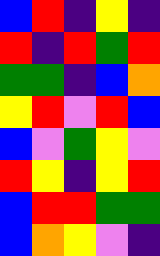[["blue", "red", "indigo", "yellow", "indigo"], ["red", "indigo", "red", "green", "red"], ["green", "green", "indigo", "blue", "orange"], ["yellow", "red", "violet", "red", "blue"], ["blue", "violet", "green", "yellow", "violet"], ["red", "yellow", "indigo", "yellow", "red"], ["blue", "red", "red", "green", "green"], ["blue", "orange", "yellow", "violet", "indigo"]]